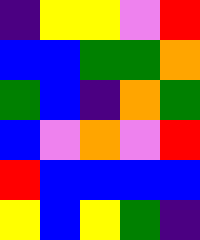[["indigo", "yellow", "yellow", "violet", "red"], ["blue", "blue", "green", "green", "orange"], ["green", "blue", "indigo", "orange", "green"], ["blue", "violet", "orange", "violet", "red"], ["red", "blue", "blue", "blue", "blue"], ["yellow", "blue", "yellow", "green", "indigo"]]